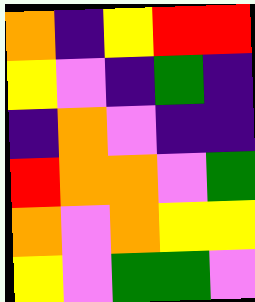[["orange", "indigo", "yellow", "red", "red"], ["yellow", "violet", "indigo", "green", "indigo"], ["indigo", "orange", "violet", "indigo", "indigo"], ["red", "orange", "orange", "violet", "green"], ["orange", "violet", "orange", "yellow", "yellow"], ["yellow", "violet", "green", "green", "violet"]]